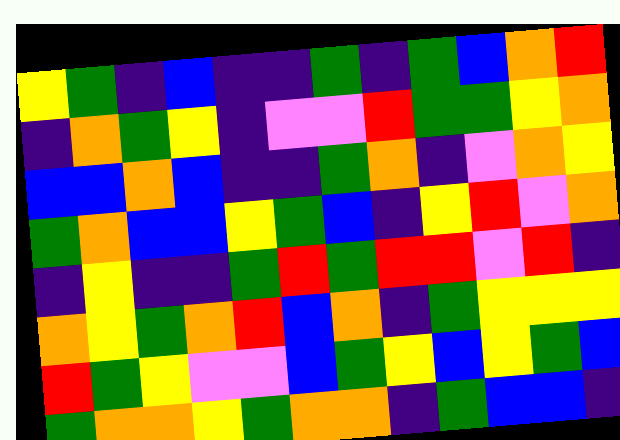[["yellow", "green", "indigo", "blue", "indigo", "indigo", "green", "indigo", "green", "blue", "orange", "red"], ["indigo", "orange", "green", "yellow", "indigo", "violet", "violet", "red", "green", "green", "yellow", "orange"], ["blue", "blue", "orange", "blue", "indigo", "indigo", "green", "orange", "indigo", "violet", "orange", "yellow"], ["green", "orange", "blue", "blue", "yellow", "green", "blue", "indigo", "yellow", "red", "violet", "orange"], ["indigo", "yellow", "indigo", "indigo", "green", "red", "green", "red", "red", "violet", "red", "indigo"], ["orange", "yellow", "green", "orange", "red", "blue", "orange", "indigo", "green", "yellow", "yellow", "yellow"], ["red", "green", "yellow", "violet", "violet", "blue", "green", "yellow", "blue", "yellow", "green", "blue"], ["green", "orange", "orange", "yellow", "green", "orange", "orange", "indigo", "green", "blue", "blue", "indigo"]]